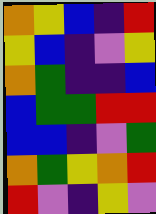[["orange", "yellow", "blue", "indigo", "red"], ["yellow", "blue", "indigo", "violet", "yellow"], ["orange", "green", "indigo", "indigo", "blue"], ["blue", "green", "green", "red", "red"], ["blue", "blue", "indigo", "violet", "green"], ["orange", "green", "yellow", "orange", "red"], ["red", "violet", "indigo", "yellow", "violet"]]